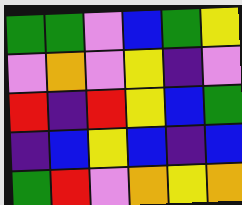[["green", "green", "violet", "blue", "green", "yellow"], ["violet", "orange", "violet", "yellow", "indigo", "violet"], ["red", "indigo", "red", "yellow", "blue", "green"], ["indigo", "blue", "yellow", "blue", "indigo", "blue"], ["green", "red", "violet", "orange", "yellow", "orange"]]